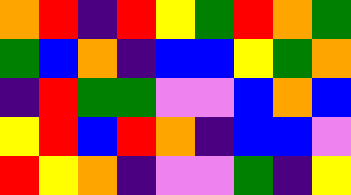[["orange", "red", "indigo", "red", "yellow", "green", "red", "orange", "green"], ["green", "blue", "orange", "indigo", "blue", "blue", "yellow", "green", "orange"], ["indigo", "red", "green", "green", "violet", "violet", "blue", "orange", "blue"], ["yellow", "red", "blue", "red", "orange", "indigo", "blue", "blue", "violet"], ["red", "yellow", "orange", "indigo", "violet", "violet", "green", "indigo", "yellow"]]